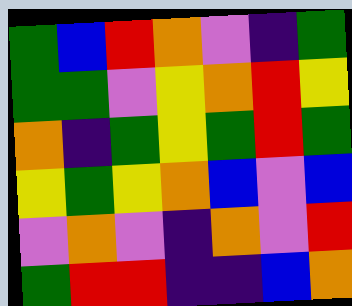[["green", "blue", "red", "orange", "violet", "indigo", "green"], ["green", "green", "violet", "yellow", "orange", "red", "yellow"], ["orange", "indigo", "green", "yellow", "green", "red", "green"], ["yellow", "green", "yellow", "orange", "blue", "violet", "blue"], ["violet", "orange", "violet", "indigo", "orange", "violet", "red"], ["green", "red", "red", "indigo", "indigo", "blue", "orange"]]